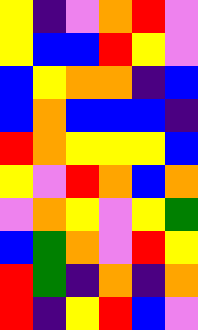[["yellow", "indigo", "violet", "orange", "red", "violet"], ["yellow", "blue", "blue", "red", "yellow", "violet"], ["blue", "yellow", "orange", "orange", "indigo", "blue"], ["blue", "orange", "blue", "blue", "blue", "indigo"], ["red", "orange", "yellow", "yellow", "yellow", "blue"], ["yellow", "violet", "red", "orange", "blue", "orange"], ["violet", "orange", "yellow", "violet", "yellow", "green"], ["blue", "green", "orange", "violet", "red", "yellow"], ["red", "green", "indigo", "orange", "indigo", "orange"], ["red", "indigo", "yellow", "red", "blue", "violet"]]